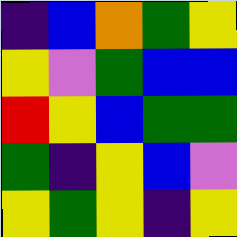[["indigo", "blue", "orange", "green", "yellow"], ["yellow", "violet", "green", "blue", "blue"], ["red", "yellow", "blue", "green", "green"], ["green", "indigo", "yellow", "blue", "violet"], ["yellow", "green", "yellow", "indigo", "yellow"]]